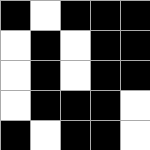[["black", "white", "black", "black", "black"], ["white", "black", "white", "black", "black"], ["white", "black", "white", "black", "black"], ["white", "black", "black", "black", "white"], ["black", "white", "black", "black", "white"]]